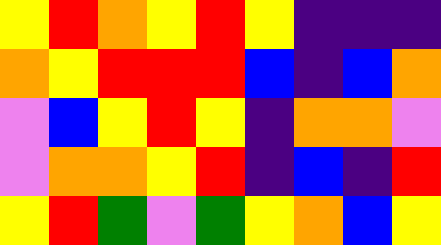[["yellow", "red", "orange", "yellow", "red", "yellow", "indigo", "indigo", "indigo"], ["orange", "yellow", "red", "red", "red", "blue", "indigo", "blue", "orange"], ["violet", "blue", "yellow", "red", "yellow", "indigo", "orange", "orange", "violet"], ["violet", "orange", "orange", "yellow", "red", "indigo", "blue", "indigo", "red"], ["yellow", "red", "green", "violet", "green", "yellow", "orange", "blue", "yellow"]]